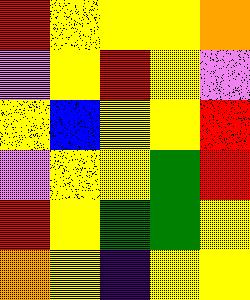[["red", "yellow", "yellow", "yellow", "orange"], ["violet", "yellow", "red", "yellow", "violet"], ["yellow", "blue", "yellow", "yellow", "red"], ["violet", "yellow", "yellow", "green", "red"], ["red", "yellow", "green", "green", "yellow"], ["orange", "yellow", "indigo", "yellow", "yellow"]]